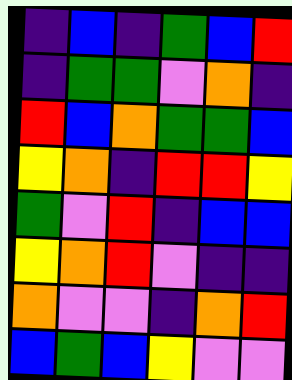[["indigo", "blue", "indigo", "green", "blue", "red"], ["indigo", "green", "green", "violet", "orange", "indigo"], ["red", "blue", "orange", "green", "green", "blue"], ["yellow", "orange", "indigo", "red", "red", "yellow"], ["green", "violet", "red", "indigo", "blue", "blue"], ["yellow", "orange", "red", "violet", "indigo", "indigo"], ["orange", "violet", "violet", "indigo", "orange", "red"], ["blue", "green", "blue", "yellow", "violet", "violet"]]